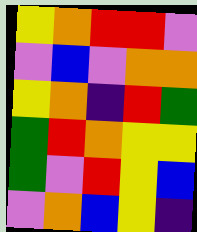[["yellow", "orange", "red", "red", "violet"], ["violet", "blue", "violet", "orange", "orange"], ["yellow", "orange", "indigo", "red", "green"], ["green", "red", "orange", "yellow", "yellow"], ["green", "violet", "red", "yellow", "blue"], ["violet", "orange", "blue", "yellow", "indigo"]]